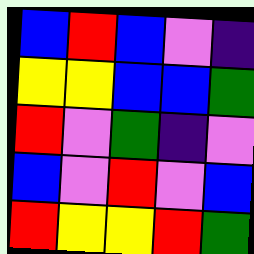[["blue", "red", "blue", "violet", "indigo"], ["yellow", "yellow", "blue", "blue", "green"], ["red", "violet", "green", "indigo", "violet"], ["blue", "violet", "red", "violet", "blue"], ["red", "yellow", "yellow", "red", "green"]]